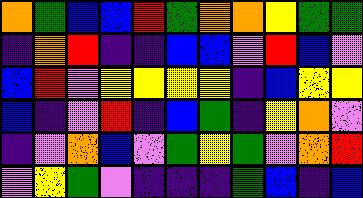[["orange", "green", "blue", "blue", "red", "green", "orange", "orange", "yellow", "green", "green"], ["indigo", "orange", "red", "indigo", "indigo", "blue", "blue", "violet", "red", "blue", "violet"], ["blue", "red", "violet", "yellow", "yellow", "yellow", "yellow", "indigo", "blue", "yellow", "yellow"], ["blue", "indigo", "violet", "red", "indigo", "blue", "green", "indigo", "yellow", "orange", "violet"], ["indigo", "violet", "orange", "blue", "violet", "green", "yellow", "green", "violet", "orange", "red"], ["violet", "yellow", "green", "violet", "indigo", "indigo", "indigo", "green", "blue", "indigo", "blue"]]